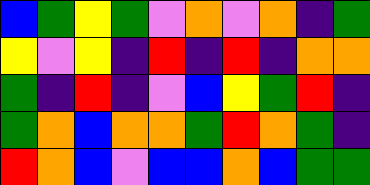[["blue", "green", "yellow", "green", "violet", "orange", "violet", "orange", "indigo", "green"], ["yellow", "violet", "yellow", "indigo", "red", "indigo", "red", "indigo", "orange", "orange"], ["green", "indigo", "red", "indigo", "violet", "blue", "yellow", "green", "red", "indigo"], ["green", "orange", "blue", "orange", "orange", "green", "red", "orange", "green", "indigo"], ["red", "orange", "blue", "violet", "blue", "blue", "orange", "blue", "green", "green"]]